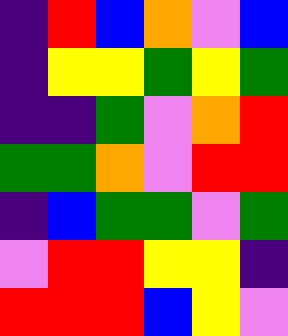[["indigo", "red", "blue", "orange", "violet", "blue"], ["indigo", "yellow", "yellow", "green", "yellow", "green"], ["indigo", "indigo", "green", "violet", "orange", "red"], ["green", "green", "orange", "violet", "red", "red"], ["indigo", "blue", "green", "green", "violet", "green"], ["violet", "red", "red", "yellow", "yellow", "indigo"], ["red", "red", "red", "blue", "yellow", "violet"]]